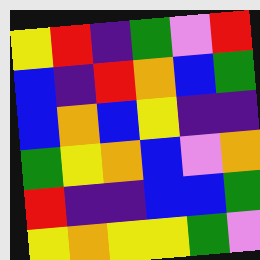[["yellow", "red", "indigo", "green", "violet", "red"], ["blue", "indigo", "red", "orange", "blue", "green"], ["blue", "orange", "blue", "yellow", "indigo", "indigo"], ["green", "yellow", "orange", "blue", "violet", "orange"], ["red", "indigo", "indigo", "blue", "blue", "green"], ["yellow", "orange", "yellow", "yellow", "green", "violet"]]